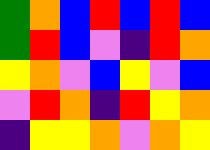[["green", "orange", "blue", "red", "blue", "red", "blue"], ["green", "red", "blue", "violet", "indigo", "red", "orange"], ["yellow", "orange", "violet", "blue", "yellow", "violet", "blue"], ["violet", "red", "orange", "indigo", "red", "yellow", "orange"], ["indigo", "yellow", "yellow", "orange", "violet", "orange", "yellow"]]